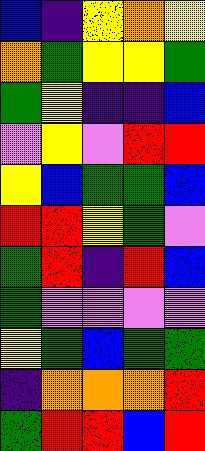[["blue", "indigo", "yellow", "orange", "yellow"], ["orange", "green", "yellow", "yellow", "green"], ["green", "yellow", "indigo", "indigo", "blue"], ["violet", "yellow", "violet", "red", "red"], ["yellow", "blue", "green", "green", "blue"], ["red", "red", "yellow", "green", "violet"], ["green", "red", "indigo", "red", "blue"], ["green", "violet", "violet", "violet", "violet"], ["yellow", "green", "blue", "green", "green"], ["indigo", "orange", "orange", "orange", "red"], ["green", "red", "red", "blue", "red"]]